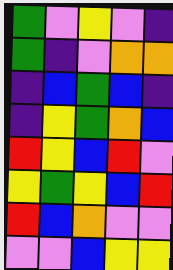[["green", "violet", "yellow", "violet", "indigo"], ["green", "indigo", "violet", "orange", "orange"], ["indigo", "blue", "green", "blue", "indigo"], ["indigo", "yellow", "green", "orange", "blue"], ["red", "yellow", "blue", "red", "violet"], ["yellow", "green", "yellow", "blue", "red"], ["red", "blue", "orange", "violet", "violet"], ["violet", "violet", "blue", "yellow", "yellow"]]